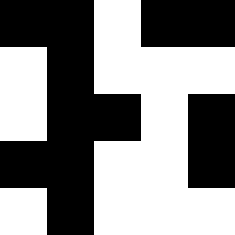[["black", "black", "white", "black", "black"], ["white", "black", "white", "white", "white"], ["white", "black", "black", "white", "black"], ["black", "black", "white", "white", "black"], ["white", "black", "white", "white", "white"]]